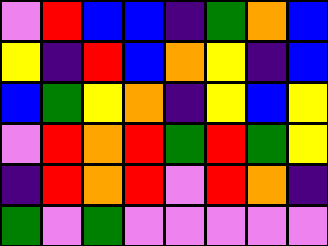[["violet", "red", "blue", "blue", "indigo", "green", "orange", "blue"], ["yellow", "indigo", "red", "blue", "orange", "yellow", "indigo", "blue"], ["blue", "green", "yellow", "orange", "indigo", "yellow", "blue", "yellow"], ["violet", "red", "orange", "red", "green", "red", "green", "yellow"], ["indigo", "red", "orange", "red", "violet", "red", "orange", "indigo"], ["green", "violet", "green", "violet", "violet", "violet", "violet", "violet"]]